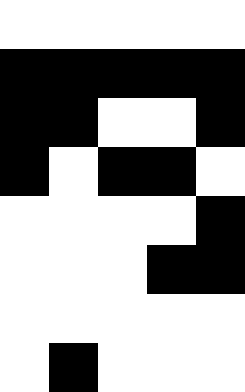[["white", "white", "white", "white", "white"], ["black", "black", "black", "black", "black"], ["black", "black", "white", "white", "black"], ["black", "white", "black", "black", "white"], ["white", "white", "white", "white", "black"], ["white", "white", "white", "black", "black"], ["white", "white", "white", "white", "white"], ["white", "black", "white", "white", "white"]]